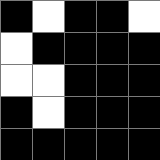[["black", "white", "black", "black", "white"], ["white", "black", "black", "black", "black"], ["white", "white", "black", "black", "black"], ["black", "white", "black", "black", "black"], ["black", "black", "black", "black", "black"]]